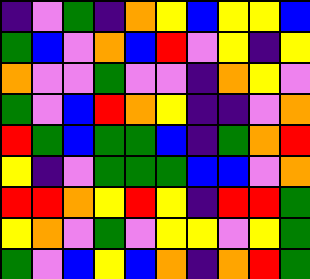[["indigo", "violet", "green", "indigo", "orange", "yellow", "blue", "yellow", "yellow", "blue"], ["green", "blue", "violet", "orange", "blue", "red", "violet", "yellow", "indigo", "yellow"], ["orange", "violet", "violet", "green", "violet", "violet", "indigo", "orange", "yellow", "violet"], ["green", "violet", "blue", "red", "orange", "yellow", "indigo", "indigo", "violet", "orange"], ["red", "green", "blue", "green", "green", "blue", "indigo", "green", "orange", "red"], ["yellow", "indigo", "violet", "green", "green", "green", "blue", "blue", "violet", "orange"], ["red", "red", "orange", "yellow", "red", "yellow", "indigo", "red", "red", "green"], ["yellow", "orange", "violet", "green", "violet", "yellow", "yellow", "violet", "yellow", "green"], ["green", "violet", "blue", "yellow", "blue", "orange", "indigo", "orange", "red", "green"]]